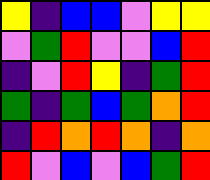[["yellow", "indigo", "blue", "blue", "violet", "yellow", "yellow"], ["violet", "green", "red", "violet", "violet", "blue", "red"], ["indigo", "violet", "red", "yellow", "indigo", "green", "red"], ["green", "indigo", "green", "blue", "green", "orange", "red"], ["indigo", "red", "orange", "red", "orange", "indigo", "orange"], ["red", "violet", "blue", "violet", "blue", "green", "red"]]